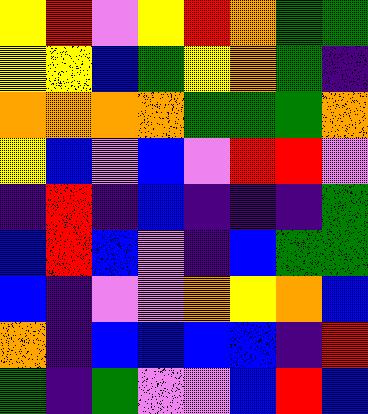[["yellow", "red", "violet", "yellow", "red", "orange", "green", "green"], ["yellow", "yellow", "blue", "green", "yellow", "orange", "green", "indigo"], ["orange", "orange", "orange", "orange", "green", "green", "green", "orange"], ["yellow", "blue", "violet", "blue", "violet", "red", "red", "violet"], ["indigo", "red", "indigo", "blue", "indigo", "indigo", "indigo", "green"], ["blue", "red", "blue", "violet", "indigo", "blue", "green", "green"], ["blue", "indigo", "violet", "violet", "orange", "yellow", "orange", "blue"], ["orange", "indigo", "blue", "blue", "blue", "blue", "indigo", "red"], ["green", "indigo", "green", "violet", "violet", "blue", "red", "blue"]]